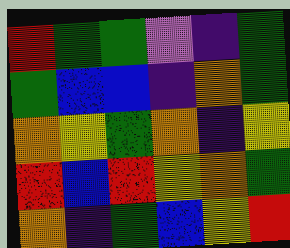[["red", "green", "green", "violet", "indigo", "green"], ["green", "blue", "blue", "indigo", "orange", "green"], ["orange", "yellow", "green", "orange", "indigo", "yellow"], ["red", "blue", "red", "yellow", "orange", "green"], ["orange", "indigo", "green", "blue", "yellow", "red"]]